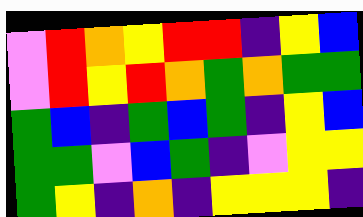[["violet", "red", "orange", "yellow", "red", "red", "indigo", "yellow", "blue"], ["violet", "red", "yellow", "red", "orange", "green", "orange", "green", "green"], ["green", "blue", "indigo", "green", "blue", "green", "indigo", "yellow", "blue"], ["green", "green", "violet", "blue", "green", "indigo", "violet", "yellow", "yellow"], ["green", "yellow", "indigo", "orange", "indigo", "yellow", "yellow", "yellow", "indigo"]]